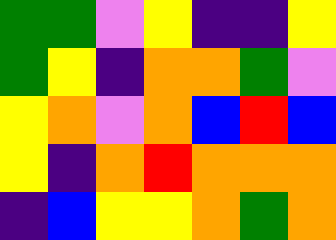[["green", "green", "violet", "yellow", "indigo", "indigo", "yellow"], ["green", "yellow", "indigo", "orange", "orange", "green", "violet"], ["yellow", "orange", "violet", "orange", "blue", "red", "blue"], ["yellow", "indigo", "orange", "red", "orange", "orange", "orange"], ["indigo", "blue", "yellow", "yellow", "orange", "green", "orange"]]